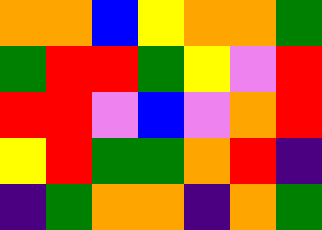[["orange", "orange", "blue", "yellow", "orange", "orange", "green"], ["green", "red", "red", "green", "yellow", "violet", "red"], ["red", "red", "violet", "blue", "violet", "orange", "red"], ["yellow", "red", "green", "green", "orange", "red", "indigo"], ["indigo", "green", "orange", "orange", "indigo", "orange", "green"]]